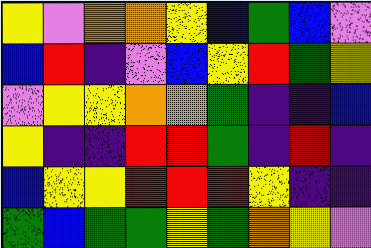[["yellow", "violet", "orange", "orange", "yellow", "blue", "green", "blue", "violet"], ["blue", "red", "indigo", "violet", "blue", "yellow", "red", "green", "yellow"], ["violet", "yellow", "yellow", "orange", "orange", "green", "indigo", "indigo", "blue"], ["yellow", "indigo", "indigo", "red", "red", "green", "indigo", "red", "indigo"], ["blue", "yellow", "yellow", "red", "red", "red", "yellow", "indigo", "indigo"], ["green", "blue", "green", "green", "yellow", "green", "orange", "yellow", "violet"]]